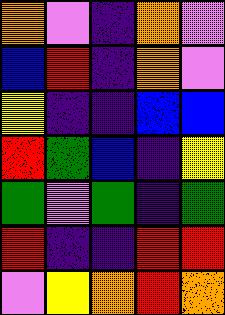[["orange", "violet", "indigo", "orange", "violet"], ["blue", "red", "indigo", "orange", "violet"], ["yellow", "indigo", "indigo", "blue", "blue"], ["red", "green", "blue", "indigo", "yellow"], ["green", "violet", "green", "indigo", "green"], ["red", "indigo", "indigo", "red", "red"], ["violet", "yellow", "orange", "red", "orange"]]